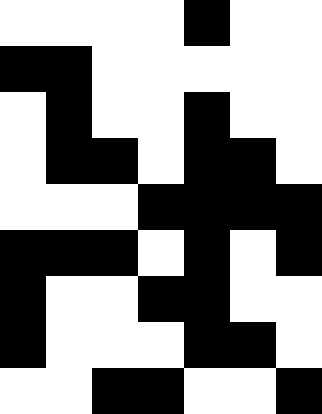[["white", "white", "white", "white", "black", "white", "white"], ["black", "black", "white", "white", "white", "white", "white"], ["white", "black", "white", "white", "black", "white", "white"], ["white", "black", "black", "white", "black", "black", "white"], ["white", "white", "white", "black", "black", "black", "black"], ["black", "black", "black", "white", "black", "white", "black"], ["black", "white", "white", "black", "black", "white", "white"], ["black", "white", "white", "white", "black", "black", "white"], ["white", "white", "black", "black", "white", "white", "black"]]